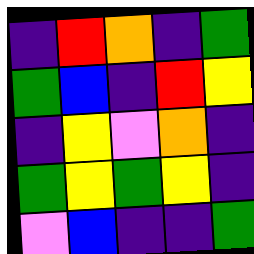[["indigo", "red", "orange", "indigo", "green"], ["green", "blue", "indigo", "red", "yellow"], ["indigo", "yellow", "violet", "orange", "indigo"], ["green", "yellow", "green", "yellow", "indigo"], ["violet", "blue", "indigo", "indigo", "green"]]